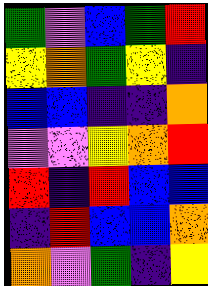[["green", "violet", "blue", "green", "red"], ["yellow", "orange", "green", "yellow", "indigo"], ["blue", "blue", "indigo", "indigo", "orange"], ["violet", "violet", "yellow", "orange", "red"], ["red", "indigo", "red", "blue", "blue"], ["indigo", "red", "blue", "blue", "orange"], ["orange", "violet", "green", "indigo", "yellow"]]